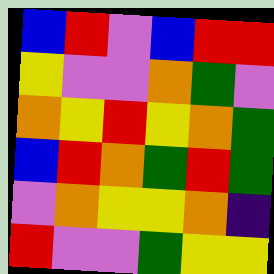[["blue", "red", "violet", "blue", "red", "red"], ["yellow", "violet", "violet", "orange", "green", "violet"], ["orange", "yellow", "red", "yellow", "orange", "green"], ["blue", "red", "orange", "green", "red", "green"], ["violet", "orange", "yellow", "yellow", "orange", "indigo"], ["red", "violet", "violet", "green", "yellow", "yellow"]]